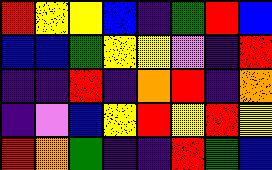[["red", "yellow", "yellow", "blue", "indigo", "green", "red", "blue"], ["blue", "blue", "green", "yellow", "yellow", "violet", "indigo", "red"], ["indigo", "indigo", "red", "indigo", "orange", "red", "indigo", "orange"], ["indigo", "violet", "blue", "yellow", "red", "yellow", "red", "yellow"], ["red", "orange", "green", "indigo", "indigo", "red", "green", "blue"]]